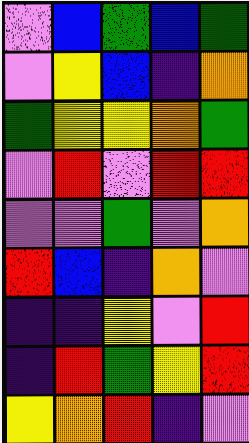[["violet", "blue", "green", "blue", "green"], ["violet", "yellow", "blue", "indigo", "orange"], ["green", "yellow", "yellow", "orange", "green"], ["violet", "red", "violet", "red", "red"], ["violet", "violet", "green", "violet", "orange"], ["red", "blue", "indigo", "orange", "violet"], ["indigo", "indigo", "yellow", "violet", "red"], ["indigo", "red", "green", "yellow", "red"], ["yellow", "orange", "red", "indigo", "violet"]]